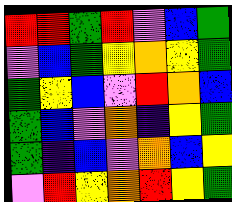[["red", "red", "green", "red", "violet", "blue", "green"], ["violet", "blue", "green", "yellow", "orange", "yellow", "green"], ["green", "yellow", "blue", "violet", "red", "orange", "blue"], ["green", "blue", "violet", "orange", "indigo", "yellow", "green"], ["green", "indigo", "blue", "violet", "orange", "blue", "yellow"], ["violet", "red", "yellow", "orange", "red", "yellow", "green"]]